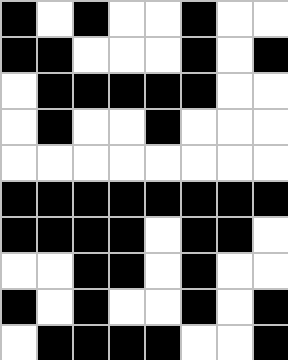[["black", "white", "black", "white", "white", "black", "white", "white"], ["black", "black", "white", "white", "white", "black", "white", "black"], ["white", "black", "black", "black", "black", "black", "white", "white"], ["white", "black", "white", "white", "black", "white", "white", "white"], ["white", "white", "white", "white", "white", "white", "white", "white"], ["black", "black", "black", "black", "black", "black", "black", "black"], ["black", "black", "black", "black", "white", "black", "black", "white"], ["white", "white", "black", "black", "white", "black", "white", "white"], ["black", "white", "black", "white", "white", "black", "white", "black"], ["white", "black", "black", "black", "black", "white", "white", "black"]]